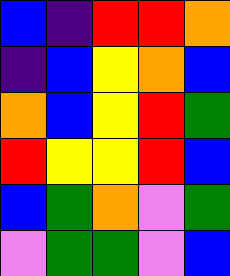[["blue", "indigo", "red", "red", "orange"], ["indigo", "blue", "yellow", "orange", "blue"], ["orange", "blue", "yellow", "red", "green"], ["red", "yellow", "yellow", "red", "blue"], ["blue", "green", "orange", "violet", "green"], ["violet", "green", "green", "violet", "blue"]]